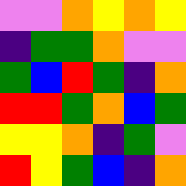[["violet", "violet", "orange", "yellow", "orange", "yellow"], ["indigo", "green", "green", "orange", "violet", "violet"], ["green", "blue", "red", "green", "indigo", "orange"], ["red", "red", "green", "orange", "blue", "green"], ["yellow", "yellow", "orange", "indigo", "green", "violet"], ["red", "yellow", "green", "blue", "indigo", "orange"]]